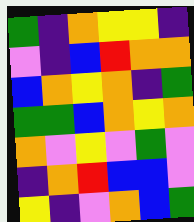[["green", "indigo", "orange", "yellow", "yellow", "indigo"], ["violet", "indigo", "blue", "red", "orange", "orange"], ["blue", "orange", "yellow", "orange", "indigo", "green"], ["green", "green", "blue", "orange", "yellow", "orange"], ["orange", "violet", "yellow", "violet", "green", "violet"], ["indigo", "orange", "red", "blue", "blue", "violet"], ["yellow", "indigo", "violet", "orange", "blue", "green"]]